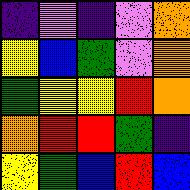[["indigo", "violet", "indigo", "violet", "orange"], ["yellow", "blue", "green", "violet", "orange"], ["green", "yellow", "yellow", "red", "orange"], ["orange", "red", "red", "green", "indigo"], ["yellow", "green", "blue", "red", "blue"]]